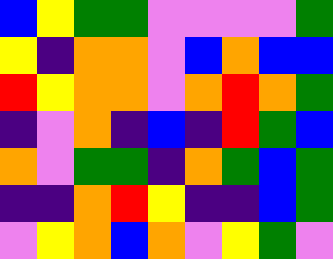[["blue", "yellow", "green", "green", "violet", "violet", "violet", "violet", "green"], ["yellow", "indigo", "orange", "orange", "violet", "blue", "orange", "blue", "blue"], ["red", "yellow", "orange", "orange", "violet", "orange", "red", "orange", "green"], ["indigo", "violet", "orange", "indigo", "blue", "indigo", "red", "green", "blue"], ["orange", "violet", "green", "green", "indigo", "orange", "green", "blue", "green"], ["indigo", "indigo", "orange", "red", "yellow", "indigo", "indigo", "blue", "green"], ["violet", "yellow", "orange", "blue", "orange", "violet", "yellow", "green", "violet"]]